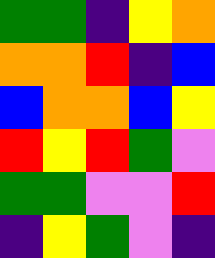[["green", "green", "indigo", "yellow", "orange"], ["orange", "orange", "red", "indigo", "blue"], ["blue", "orange", "orange", "blue", "yellow"], ["red", "yellow", "red", "green", "violet"], ["green", "green", "violet", "violet", "red"], ["indigo", "yellow", "green", "violet", "indigo"]]